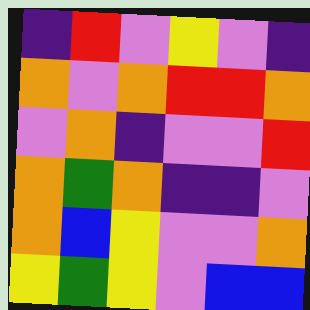[["indigo", "red", "violet", "yellow", "violet", "indigo"], ["orange", "violet", "orange", "red", "red", "orange"], ["violet", "orange", "indigo", "violet", "violet", "red"], ["orange", "green", "orange", "indigo", "indigo", "violet"], ["orange", "blue", "yellow", "violet", "violet", "orange"], ["yellow", "green", "yellow", "violet", "blue", "blue"]]